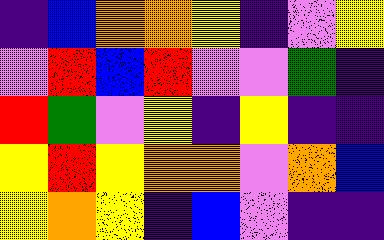[["indigo", "blue", "orange", "orange", "yellow", "indigo", "violet", "yellow"], ["violet", "red", "blue", "red", "violet", "violet", "green", "indigo"], ["red", "green", "violet", "yellow", "indigo", "yellow", "indigo", "indigo"], ["yellow", "red", "yellow", "orange", "orange", "violet", "orange", "blue"], ["yellow", "orange", "yellow", "indigo", "blue", "violet", "indigo", "indigo"]]